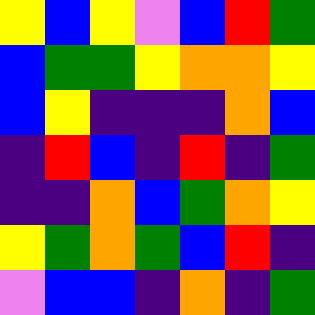[["yellow", "blue", "yellow", "violet", "blue", "red", "green"], ["blue", "green", "green", "yellow", "orange", "orange", "yellow"], ["blue", "yellow", "indigo", "indigo", "indigo", "orange", "blue"], ["indigo", "red", "blue", "indigo", "red", "indigo", "green"], ["indigo", "indigo", "orange", "blue", "green", "orange", "yellow"], ["yellow", "green", "orange", "green", "blue", "red", "indigo"], ["violet", "blue", "blue", "indigo", "orange", "indigo", "green"]]